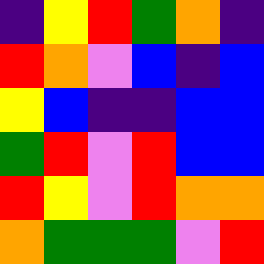[["indigo", "yellow", "red", "green", "orange", "indigo"], ["red", "orange", "violet", "blue", "indigo", "blue"], ["yellow", "blue", "indigo", "indigo", "blue", "blue"], ["green", "red", "violet", "red", "blue", "blue"], ["red", "yellow", "violet", "red", "orange", "orange"], ["orange", "green", "green", "green", "violet", "red"]]